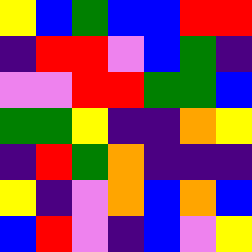[["yellow", "blue", "green", "blue", "blue", "red", "red"], ["indigo", "red", "red", "violet", "blue", "green", "indigo"], ["violet", "violet", "red", "red", "green", "green", "blue"], ["green", "green", "yellow", "indigo", "indigo", "orange", "yellow"], ["indigo", "red", "green", "orange", "indigo", "indigo", "indigo"], ["yellow", "indigo", "violet", "orange", "blue", "orange", "blue"], ["blue", "red", "violet", "indigo", "blue", "violet", "yellow"]]